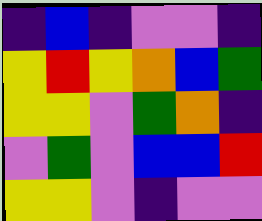[["indigo", "blue", "indigo", "violet", "violet", "indigo"], ["yellow", "red", "yellow", "orange", "blue", "green"], ["yellow", "yellow", "violet", "green", "orange", "indigo"], ["violet", "green", "violet", "blue", "blue", "red"], ["yellow", "yellow", "violet", "indigo", "violet", "violet"]]